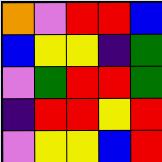[["orange", "violet", "red", "red", "blue"], ["blue", "yellow", "yellow", "indigo", "green"], ["violet", "green", "red", "red", "green"], ["indigo", "red", "red", "yellow", "red"], ["violet", "yellow", "yellow", "blue", "red"]]